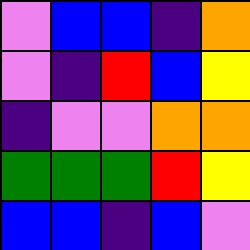[["violet", "blue", "blue", "indigo", "orange"], ["violet", "indigo", "red", "blue", "yellow"], ["indigo", "violet", "violet", "orange", "orange"], ["green", "green", "green", "red", "yellow"], ["blue", "blue", "indigo", "blue", "violet"]]